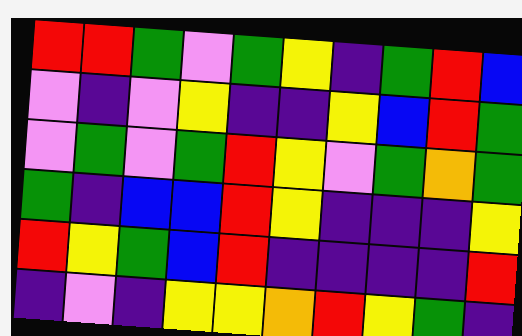[["red", "red", "green", "violet", "green", "yellow", "indigo", "green", "red", "blue"], ["violet", "indigo", "violet", "yellow", "indigo", "indigo", "yellow", "blue", "red", "green"], ["violet", "green", "violet", "green", "red", "yellow", "violet", "green", "orange", "green"], ["green", "indigo", "blue", "blue", "red", "yellow", "indigo", "indigo", "indigo", "yellow"], ["red", "yellow", "green", "blue", "red", "indigo", "indigo", "indigo", "indigo", "red"], ["indigo", "violet", "indigo", "yellow", "yellow", "orange", "red", "yellow", "green", "indigo"]]